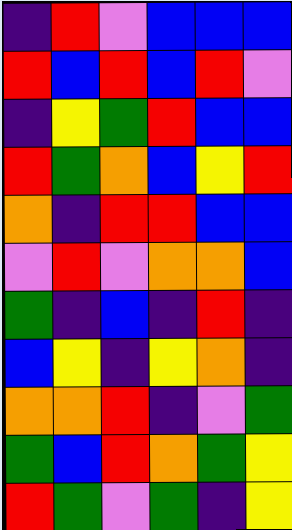[["indigo", "red", "violet", "blue", "blue", "blue"], ["red", "blue", "red", "blue", "red", "violet"], ["indigo", "yellow", "green", "red", "blue", "blue"], ["red", "green", "orange", "blue", "yellow", "red"], ["orange", "indigo", "red", "red", "blue", "blue"], ["violet", "red", "violet", "orange", "orange", "blue"], ["green", "indigo", "blue", "indigo", "red", "indigo"], ["blue", "yellow", "indigo", "yellow", "orange", "indigo"], ["orange", "orange", "red", "indigo", "violet", "green"], ["green", "blue", "red", "orange", "green", "yellow"], ["red", "green", "violet", "green", "indigo", "yellow"]]